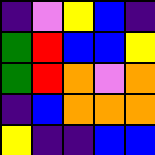[["indigo", "violet", "yellow", "blue", "indigo"], ["green", "red", "blue", "blue", "yellow"], ["green", "red", "orange", "violet", "orange"], ["indigo", "blue", "orange", "orange", "orange"], ["yellow", "indigo", "indigo", "blue", "blue"]]